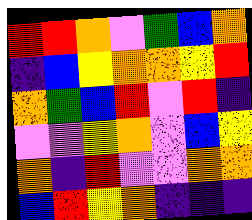[["red", "red", "orange", "violet", "green", "blue", "orange"], ["indigo", "blue", "yellow", "orange", "orange", "yellow", "red"], ["orange", "green", "blue", "red", "violet", "red", "indigo"], ["violet", "violet", "yellow", "orange", "violet", "blue", "yellow"], ["orange", "indigo", "red", "violet", "violet", "orange", "orange"], ["blue", "red", "yellow", "orange", "indigo", "indigo", "indigo"]]